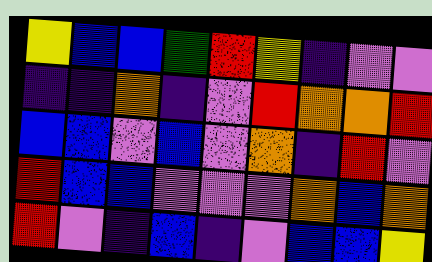[["yellow", "blue", "blue", "green", "red", "yellow", "indigo", "violet", "violet"], ["indigo", "indigo", "orange", "indigo", "violet", "red", "orange", "orange", "red"], ["blue", "blue", "violet", "blue", "violet", "orange", "indigo", "red", "violet"], ["red", "blue", "blue", "violet", "violet", "violet", "orange", "blue", "orange"], ["red", "violet", "indigo", "blue", "indigo", "violet", "blue", "blue", "yellow"]]